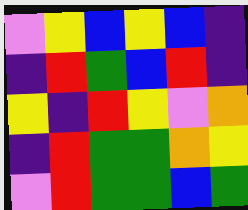[["violet", "yellow", "blue", "yellow", "blue", "indigo"], ["indigo", "red", "green", "blue", "red", "indigo"], ["yellow", "indigo", "red", "yellow", "violet", "orange"], ["indigo", "red", "green", "green", "orange", "yellow"], ["violet", "red", "green", "green", "blue", "green"]]